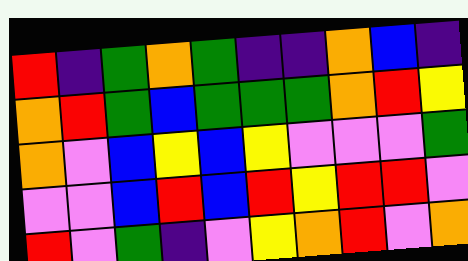[["red", "indigo", "green", "orange", "green", "indigo", "indigo", "orange", "blue", "indigo"], ["orange", "red", "green", "blue", "green", "green", "green", "orange", "red", "yellow"], ["orange", "violet", "blue", "yellow", "blue", "yellow", "violet", "violet", "violet", "green"], ["violet", "violet", "blue", "red", "blue", "red", "yellow", "red", "red", "violet"], ["red", "violet", "green", "indigo", "violet", "yellow", "orange", "red", "violet", "orange"]]